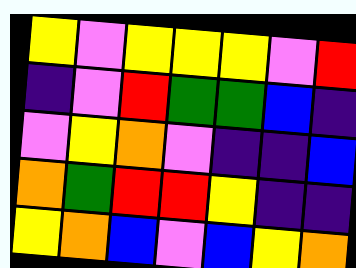[["yellow", "violet", "yellow", "yellow", "yellow", "violet", "red"], ["indigo", "violet", "red", "green", "green", "blue", "indigo"], ["violet", "yellow", "orange", "violet", "indigo", "indigo", "blue"], ["orange", "green", "red", "red", "yellow", "indigo", "indigo"], ["yellow", "orange", "blue", "violet", "blue", "yellow", "orange"]]